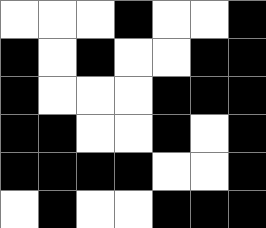[["white", "white", "white", "black", "white", "white", "black"], ["black", "white", "black", "white", "white", "black", "black"], ["black", "white", "white", "white", "black", "black", "black"], ["black", "black", "white", "white", "black", "white", "black"], ["black", "black", "black", "black", "white", "white", "black"], ["white", "black", "white", "white", "black", "black", "black"]]